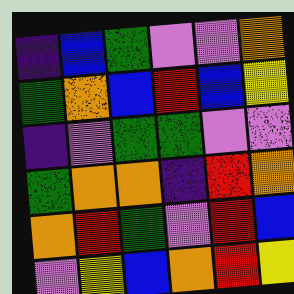[["indigo", "blue", "green", "violet", "violet", "orange"], ["green", "orange", "blue", "red", "blue", "yellow"], ["indigo", "violet", "green", "green", "violet", "violet"], ["green", "orange", "orange", "indigo", "red", "orange"], ["orange", "red", "green", "violet", "red", "blue"], ["violet", "yellow", "blue", "orange", "red", "yellow"]]